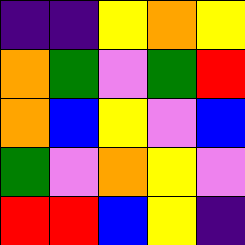[["indigo", "indigo", "yellow", "orange", "yellow"], ["orange", "green", "violet", "green", "red"], ["orange", "blue", "yellow", "violet", "blue"], ["green", "violet", "orange", "yellow", "violet"], ["red", "red", "blue", "yellow", "indigo"]]